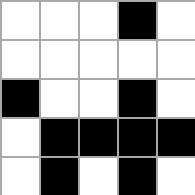[["white", "white", "white", "black", "white"], ["white", "white", "white", "white", "white"], ["black", "white", "white", "black", "white"], ["white", "black", "black", "black", "black"], ["white", "black", "white", "black", "white"]]